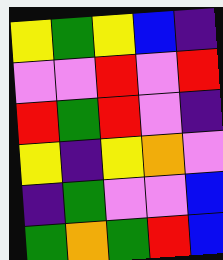[["yellow", "green", "yellow", "blue", "indigo"], ["violet", "violet", "red", "violet", "red"], ["red", "green", "red", "violet", "indigo"], ["yellow", "indigo", "yellow", "orange", "violet"], ["indigo", "green", "violet", "violet", "blue"], ["green", "orange", "green", "red", "blue"]]